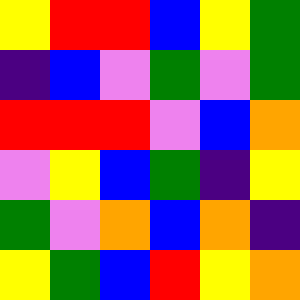[["yellow", "red", "red", "blue", "yellow", "green"], ["indigo", "blue", "violet", "green", "violet", "green"], ["red", "red", "red", "violet", "blue", "orange"], ["violet", "yellow", "blue", "green", "indigo", "yellow"], ["green", "violet", "orange", "blue", "orange", "indigo"], ["yellow", "green", "blue", "red", "yellow", "orange"]]